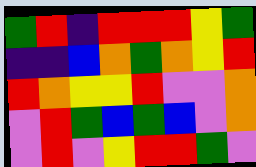[["green", "red", "indigo", "red", "red", "red", "yellow", "green"], ["indigo", "indigo", "blue", "orange", "green", "orange", "yellow", "red"], ["red", "orange", "yellow", "yellow", "red", "violet", "violet", "orange"], ["violet", "red", "green", "blue", "green", "blue", "violet", "orange"], ["violet", "red", "violet", "yellow", "red", "red", "green", "violet"]]